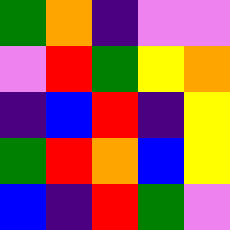[["green", "orange", "indigo", "violet", "violet"], ["violet", "red", "green", "yellow", "orange"], ["indigo", "blue", "red", "indigo", "yellow"], ["green", "red", "orange", "blue", "yellow"], ["blue", "indigo", "red", "green", "violet"]]